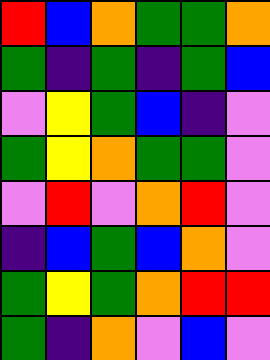[["red", "blue", "orange", "green", "green", "orange"], ["green", "indigo", "green", "indigo", "green", "blue"], ["violet", "yellow", "green", "blue", "indigo", "violet"], ["green", "yellow", "orange", "green", "green", "violet"], ["violet", "red", "violet", "orange", "red", "violet"], ["indigo", "blue", "green", "blue", "orange", "violet"], ["green", "yellow", "green", "orange", "red", "red"], ["green", "indigo", "orange", "violet", "blue", "violet"]]